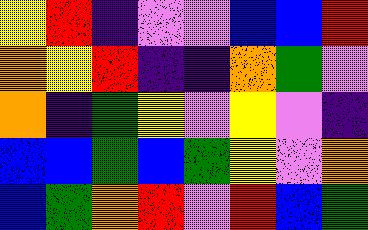[["yellow", "red", "indigo", "violet", "violet", "blue", "blue", "red"], ["orange", "yellow", "red", "indigo", "indigo", "orange", "green", "violet"], ["orange", "indigo", "green", "yellow", "violet", "yellow", "violet", "indigo"], ["blue", "blue", "green", "blue", "green", "yellow", "violet", "orange"], ["blue", "green", "orange", "red", "violet", "red", "blue", "green"]]